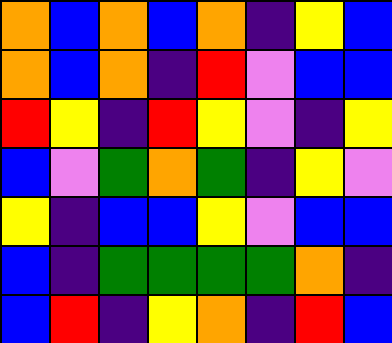[["orange", "blue", "orange", "blue", "orange", "indigo", "yellow", "blue"], ["orange", "blue", "orange", "indigo", "red", "violet", "blue", "blue"], ["red", "yellow", "indigo", "red", "yellow", "violet", "indigo", "yellow"], ["blue", "violet", "green", "orange", "green", "indigo", "yellow", "violet"], ["yellow", "indigo", "blue", "blue", "yellow", "violet", "blue", "blue"], ["blue", "indigo", "green", "green", "green", "green", "orange", "indigo"], ["blue", "red", "indigo", "yellow", "orange", "indigo", "red", "blue"]]